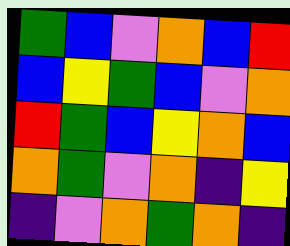[["green", "blue", "violet", "orange", "blue", "red"], ["blue", "yellow", "green", "blue", "violet", "orange"], ["red", "green", "blue", "yellow", "orange", "blue"], ["orange", "green", "violet", "orange", "indigo", "yellow"], ["indigo", "violet", "orange", "green", "orange", "indigo"]]